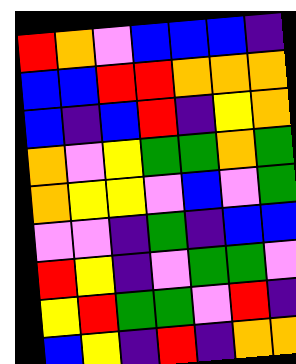[["red", "orange", "violet", "blue", "blue", "blue", "indigo"], ["blue", "blue", "red", "red", "orange", "orange", "orange"], ["blue", "indigo", "blue", "red", "indigo", "yellow", "orange"], ["orange", "violet", "yellow", "green", "green", "orange", "green"], ["orange", "yellow", "yellow", "violet", "blue", "violet", "green"], ["violet", "violet", "indigo", "green", "indigo", "blue", "blue"], ["red", "yellow", "indigo", "violet", "green", "green", "violet"], ["yellow", "red", "green", "green", "violet", "red", "indigo"], ["blue", "yellow", "indigo", "red", "indigo", "orange", "orange"]]